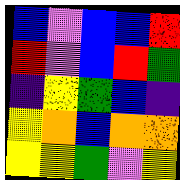[["blue", "violet", "blue", "blue", "red"], ["red", "violet", "blue", "red", "green"], ["indigo", "yellow", "green", "blue", "indigo"], ["yellow", "orange", "blue", "orange", "orange"], ["yellow", "yellow", "green", "violet", "yellow"]]